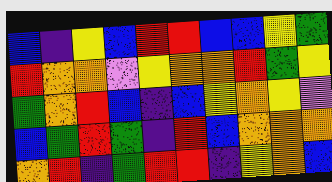[["blue", "indigo", "yellow", "blue", "red", "red", "blue", "blue", "yellow", "green"], ["red", "orange", "orange", "violet", "yellow", "orange", "orange", "red", "green", "yellow"], ["green", "orange", "red", "blue", "indigo", "blue", "yellow", "orange", "yellow", "violet"], ["blue", "green", "red", "green", "indigo", "red", "blue", "orange", "orange", "orange"], ["orange", "red", "indigo", "green", "red", "red", "indigo", "yellow", "orange", "blue"]]